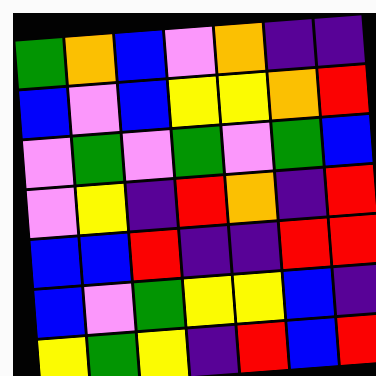[["green", "orange", "blue", "violet", "orange", "indigo", "indigo"], ["blue", "violet", "blue", "yellow", "yellow", "orange", "red"], ["violet", "green", "violet", "green", "violet", "green", "blue"], ["violet", "yellow", "indigo", "red", "orange", "indigo", "red"], ["blue", "blue", "red", "indigo", "indigo", "red", "red"], ["blue", "violet", "green", "yellow", "yellow", "blue", "indigo"], ["yellow", "green", "yellow", "indigo", "red", "blue", "red"]]